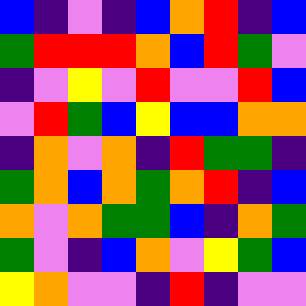[["blue", "indigo", "violet", "indigo", "blue", "orange", "red", "indigo", "blue"], ["green", "red", "red", "red", "orange", "blue", "red", "green", "violet"], ["indigo", "violet", "yellow", "violet", "red", "violet", "violet", "red", "blue"], ["violet", "red", "green", "blue", "yellow", "blue", "blue", "orange", "orange"], ["indigo", "orange", "violet", "orange", "indigo", "red", "green", "green", "indigo"], ["green", "orange", "blue", "orange", "green", "orange", "red", "indigo", "blue"], ["orange", "violet", "orange", "green", "green", "blue", "indigo", "orange", "green"], ["green", "violet", "indigo", "blue", "orange", "violet", "yellow", "green", "blue"], ["yellow", "orange", "violet", "violet", "indigo", "red", "indigo", "violet", "violet"]]